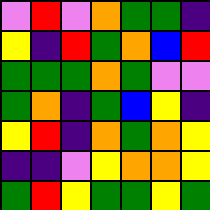[["violet", "red", "violet", "orange", "green", "green", "indigo"], ["yellow", "indigo", "red", "green", "orange", "blue", "red"], ["green", "green", "green", "orange", "green", "violet", "violet"], ["green", "orange", "indigo", "green", "blue", "yellow", "indigo"], ["yellow", "red", "indigo", "orange", "green", "orange", "yellow"], ["indigo", "indigo", "violet", "yellow", "orange", "orange", "yellow"], ["green", "red", "yellow", "green", "green", "yellow", "green"]]